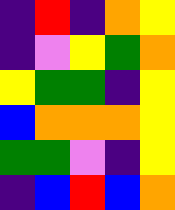[["indigo", "red", "indigo", "orange", "yellow"], ["indigo", "violet", "yellow", "green", "orange"], ["yellow", "green", "green", "indigo", "yellow"], ["blue", "orange", "orange", "orange", "yellow"], ["green", "green", "violet", "indigo", "yellow"], ["indigo", "blue", "red", "blue", "orange"]]